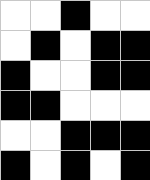[["white", "white", "black", "white", "white"], ["white", "black", "white", "black", "black"], ["black", "white", "white", "black", "black"], ["black", "black", "white", "white", "white"], ["white", "white", "black", "black", "black"], ["black", "white", "black", "white", "black"]]